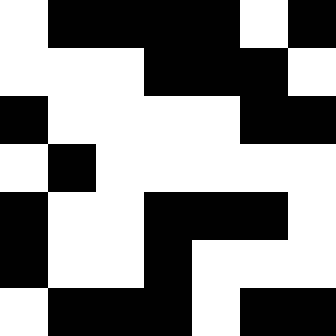[["white", "black", "black", "black", "black", "white", "black"], ["white", "white", "white", "black", "black", "black", "white"], ["black", "white", "white", "white", "white", "black", "black"], ["white", "black", "white", "white", "white", "white", "white"], ["black", "white", "white", "black", "black", "black", "white"], ["black", "white", "white", "black", "white", "white", "white"], ["white", "black", "black", "black", "white", "black", "black"]]